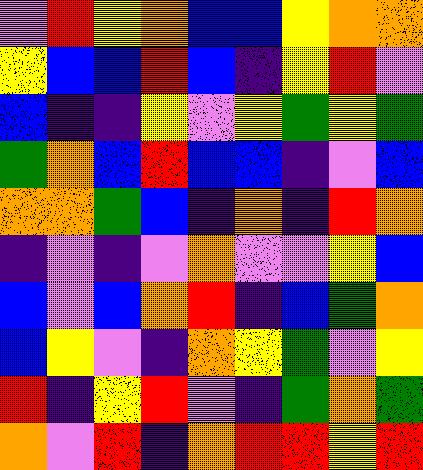[["violet", "red", "yellow", "orange", "blue", "blue", "yellow", "orange", "orange"], ["yellow", "blue", "blue", "red", "blue", "indigo", "yellow", "red", "violet"], ["blue", "indigo", "indigo", "yellow", "violet", "yellow", "green", "yellow", "green"], ["green", "orange", "blue", "red", "blue", "blue", "indigo", "violet", "blue"], ["orange", "orange", "green", "blue", "indigo", "orange", "indigo", "red", "orange"], ["indigo", "violet", "indigo", "violet", "orange", "violet", "violet", "yellow", "blue"], ["blue", "violet", "blue", "orange", "red", "indigo", "blue", "green", "orange"], ["blue", "yellow", "violet", "indigo", "orange", "yellow", "green", "violet", "yellow"], ["red", "indigo", "yellow", "red", "violet", "indigo", "green", "orange", "green"], ["orange", "violet", "red", "indigo", "orange", "red", "red", "yellow", "red"]]